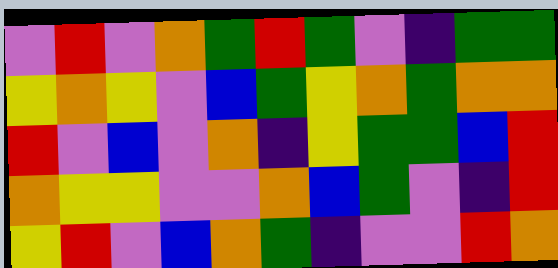[["violet", "red", "violet", "orange", "green", "red", "green", "violet", "indigo", "green", "green"], ["yellow", "orange", "yellow", "violet", "blue", "green", "yellow", "orange", "green", "orange", "orange"], ["red", "violet", "blue", "violet", "orange", "indigo", "yellow", "green", "green", "blue", "red"], ["orange", "yellow", "yellow", "violet", "violet", "orange", "blue", "green", "violet", "indigo", "red"], ["yellow", "red", "violet", "blue", "orange", "green", "indigo", "violet", "violet", "red", "orange"]]